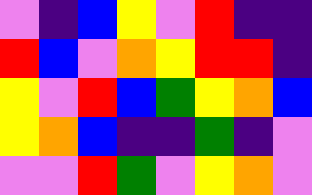[["violet", "indigo", "blue", "yellow", "violet", "red", "indigo", "indigo"], ["red", "blue", "violet", "orange", "yellow", "red", "red", "indigo"], ["yellow", "violet", "red", "blue", "green", "yellow", "orange", "blue"], ["yellow", "orange", "blue", "indigo", "indigo", "green", "indigo", "violet"], ["violet", "violet", "red", "green", "violet", "yellow", "orange", "violet"]]